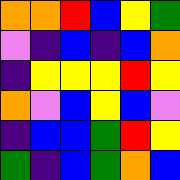[["orange", "orange", "red", "blue", "yellow", "green"], ["violet", "indigo", "blue", "indigo", "blue", "orange"], ["indigo", "yellow", "yellow", "yellow", "red", "yellow"], ["orange", "violet", "blue", "yellow", "blue", "violet"], ["indigo", "blue", "blue", "green", "red", "yellow"], ["green", "indigo", "blue", "green", "orange", "blue"]]